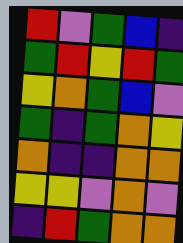[["red", "violet", "green", "blue", "indigo"], ["green", "red", "yellow", "red", "green"], ["yellow", "orange", "green", "blue", "violet"], ["green", "indigo", "green", "orange", "yellow"], ["orange", "indigo", "indigo", "orange", "orange"], ["yellow", "yellow", "violet", "orange", "violet"], ["indigo", "red", "green", "orange", "orange"]]